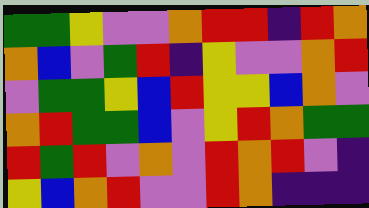[["green", "green", "yellow", "violet", "violet", "orange", "red", "red", "indigo", "red", "orange"], ["orange", "blue", "violet", "green", "red", "indigo", "yellow", "violet", "violet", "orange", "red"], ["violet", "green", "green", "yellow", "blue", "red", "yellow", "yellow", "blue", "orange", "violet"], ["orange", "red", "green", "green", "blue", "violet", "yellow", "red", "orange", "green", "green"], ["red", "green", "red", "violet", "orange", "violet", "red", "orange", "red", "violet", "indigo"], ["yellow", "blue", "orange", "red", "violet", "violet", "red", "orange", "indigo", "indigo", "indigo"]]